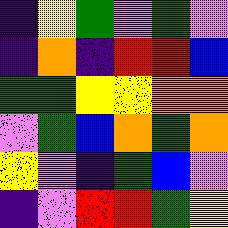[["indigo", "yellow", "green", "violet", "green", "violet"], ["indigo", "orange", "indigo", "red", "red", "blue"], ["green", "green", "yellow", "yellow", "orange", "orange"], ["violet", "green", "blue", "orange", "green", "orange"], ["yellow", "violet", "indigo", "green", "blue", "violet"], ["indigo", "violet", "red", "red", "green", "yellow"]]